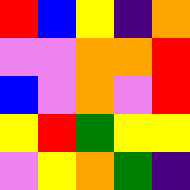[["red", "blue", "yellow", "indigo", "orange"], ["violet", "violet", "orange", "orange", "red"], ["blue", "violet", "orange", "violet", "red"], ["yellow", "red", "green", "yellow", "yellow"], ["violet", "yellow", "orange", "green", "indigo"]]